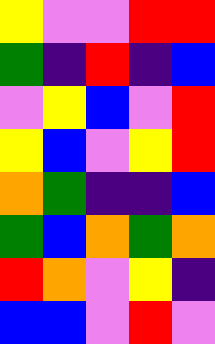[["yellow", "violet", "violet", "red", "red"], ["green", "indigo", "red", "indigo", "blue"], ["violet", "yellow", "blue", "violet", "red"], ["yellow", "blue", "violet", "yellow", "red"], ["orange", "green", "indigo", "indigo", "blue"], ["green", "blue", "orange", "green", "orange"], ["red", "orange", "violet", "yellow", "indigo"], ["blue", "blue", "violet", "red", "violet"]]